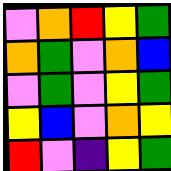[["violet", "orange", "red", "yellow", "green"], ["orange", "green", "violet", "orange", "blue"], ["violet", "green", "violet", "yellow", "green"], ["yellow", "blue", "violet", "orange", "yellow"], ["red", "violet", "indigo", "yellow", "green"]]